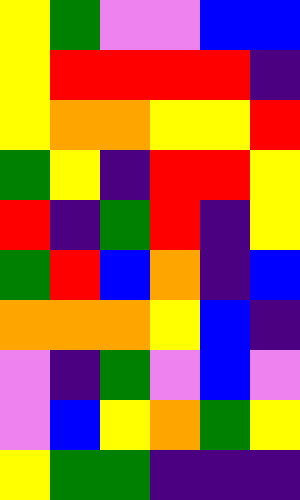[["yellow", "green", "violet", "violet", "blue", "blue"], ["yellow", "red", "red", "red", "red", "indigo"], ["yellow", "orange", "orange", "yellow", "yellow", "red"], ["green", "yellow", "indigo", "red", "red", "yellow"], ["red", "indigo", "green", "red", "indigo", "yellow"], ["green", "red", "blue", "orange", "indigo", "blue"], ["orange", "orange", "orange", "yellow", "blue", "indigo"], ["violet", "indigo", "green", "violet", "blue", "violet"], ["violet", "blue", "yellow", "orange", "green", "yellow"], ["yellow", "green", "green", "indigo", "indigo", "indigo"]]